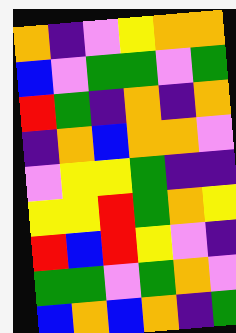[["orange", "indigo", "violet", "yellow", "orange", "orange"], ["blue", "violet", "green", "green", "violet", "green"], ["red", "green", "indigo", "orange", "indigo", "orange"], ["indigo", "orange", "blue", "orange", "orange", "violet"], ["violet", "yellow", "yellow", "green", "indigo", "indigo"], ["yellow", "yellow", "red", "green", "orange", "yellow"], ["red", "blue", "red", "yellow", "violet", "indigo"], ["green", "green", "violet", "green", "orange", "violet"], ["blue", "orange", "blue", "orange", "indigo", "green"]]